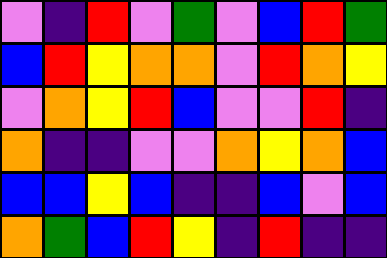[["violet", "indigo", "red", "violet", "green", "violet", "blue", "red", "green"], ["blue", "red", "yellow", "orange", "orange", "violet", "red", "orange", "yellow"], ["violet", "orange", "yellow", "red", "blue", "violet", "violet", "red", "indigo"], ["orange", "indigo", "indigo", "violet", "violet", "orange", "yellow", "orange", "blue"], ["blue", "blue", "yellow", "blue", "indigo", "indigo", "blue", "violet", "blue"], ["orange", "green", "blue", "red", "yellow", "indigo", "red", "indigo", "indigo"]]